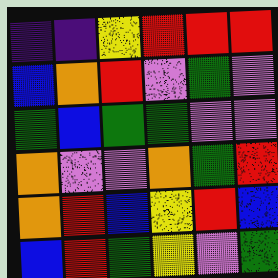[["indigo", "indigo", "yellow", "red", "red", "red"], ["blue", "orange", "red", "violet", "green", "violet"], ["green", "blue", "green", "green", "violet", "violet"], ["orange", "violet", "violet", "orange", "green", "red"], ["orange", "red", "blue", "yellow", "red", "blue"], ["blue", "red", "green", "yellow", "violet", "green"]]